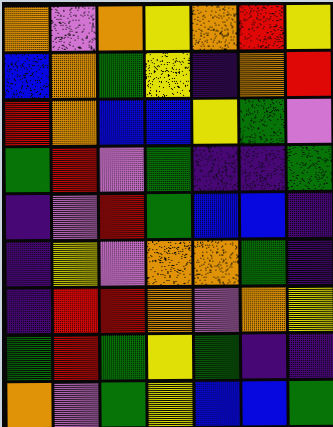[["orange", "violet", "orange", "yellow", "orange", "red", "yellow"], ["blue", "orange", "green", "yellow", "indigo", "orange", "red"], ["red", "orange", "blue", "blue", "yellow", "green", "violet"], ["green", "red", "violet", "green", "indigo", "indigo", "green"], ["indigo", "violet", "red", "green", "blue", "blue", "indigo"], ["indigo", "yellow", "violet", "orange", "orange", "green", "indigo"], ["indigo", "red", "red", "orange", "violet", "orange", "yellow"], ["green", "red", "green", "yellow", "green", "indigo", "indigo"], ["orange", "violet", "green", "yellow", "blue", "blue", "green"]]